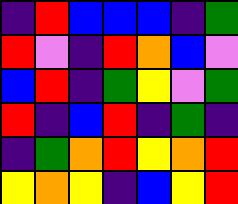[["indigo", "red", "blue", "blue", "blue", "indigo", "green"], ["red", "violet", "indigo", "red", "orange", "blue", "violet"], ["blue", "red", "indigo", "green", "yellow", "violet", "green"], ["red", "indigo", "blue", "red", "indigo", "green", "indigo"], ["indigo", "green", "orange", "red", "yellow", "orange", "red"], ["yellow", "orange", "yellow", "indigo", "blue", "yellow", "red"]]